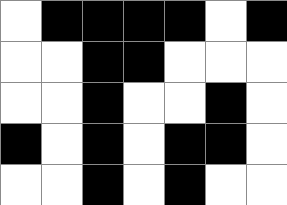[["white", "black", "black", "black", "black", "white", "black"], ["white", "white", "black", "black", "white", "white", "white"], ["white", "white", "black", "white", "white", "black", "white"], ["black", "white", "black", "white", "black", "black", "white"], ["white", "white", "black", "white", "black", "white", "white"]]